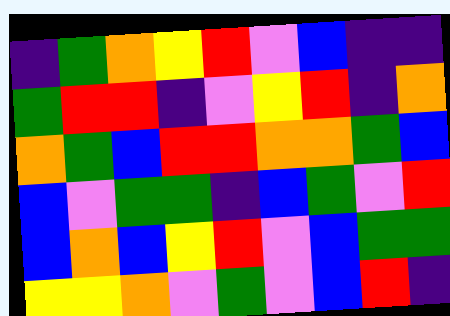[["indigo", "green", "orange", "yellow", "red", "violet", "blue", "indigo", "indigo"], ["green", "red", "red", "indigo", "violet", "yellow", "red", "indigo", "orange"], ["orange", "green", "blue", "red", "red", "orange", "orange", "green", "blue"], ["blue", "violet", "green", "green", "indigo", "blue", "green", "violet", "red"], ["blue", "orange", "blue", "yellow", "red", "violet", "blue", "green", "green"], ["yellow", "yellow", "orange", "violet", "green", "violet", "blue", "red", "indigo"]]